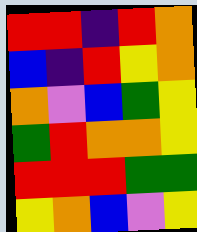[["red", "red", "indigo", "red", "orange"], ["blue", "indigo", "red", "yellow", "orange"], ["orange", "violet", "blue", "green", "yellow"], ["green", "red", "orange", "orange", "yellow"], ["red", "red", "red", "green", "green"], ["yellow", "orange", "blue", "violet", "yellow"]]